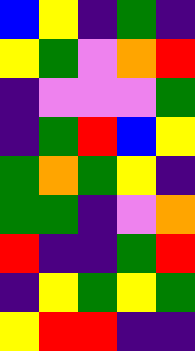[["blue", "yellow", "indigo", "green", "indigo"], ["yellow", "green", "violet", "orange", "red"], ["indigo", "violet", "violet", "violet", "green"], ["indigo", "green", "red", "blue", "yellow"], ["green", "orange", "green", "yellow", "indigo"], ["green", "green", "indigo", "violet", "orange"], ["red", "indigo", "indigo", "green", "red"], ["indigo", "yellow", "green", "yellow", "green"], ["yellow", "red", "red", "indigo", "indigo"]]